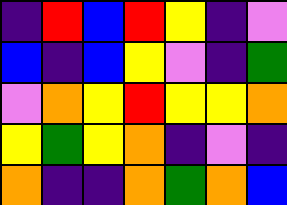[["indigo", "red", "blue", "red", "yellow", "indigo", "violet"], ["blue", "indigo", "blue", "yellow", "violet", "indigo", "green"], ["violet", "orange", "yellow", "red", "yellow", "yellow", "orange"], ["yellow", "green", "yellow", "orange", "indigo", "violet", "indigo"], ["orange", "indigo", "indigo", "orange", "green", "orange", "blue"]]